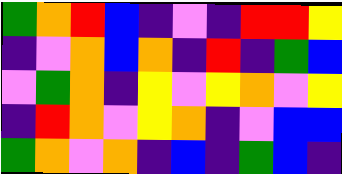[["green", "orange", "red", "blue", "indigo", "violet", "indigo", "red", "red", "yellow"], ["indigo", "violet", "orange", "blue", "orange", "indigo", "red", "indigo", "green", "blue"], ["violet", "green", "orange", "indigo", "yellow", "violet", "yellow", "orange", "violet", "yellow"], ["indigo", "red", "orange", "violet", "yellow", "orange", "indigo", "violet", "blue", "blue"], ["green", "orange", "violet", "orange", "indigo", "blue", "indigo", "green", "blue", "indigo"]]